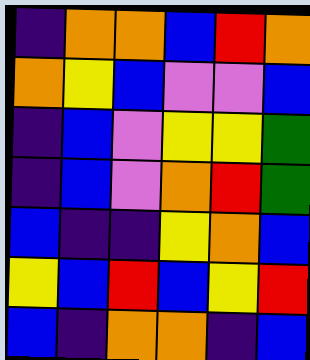[["indigo", "orange", "orange", "blue", "red", "orange"], ["orange", "yellow", "blue", "violet", "violet", "blue"], ["indigo", "blue", "violet", "yellow", "yellow", "green"], ["indigo", "blue", "violet", "orange", "red", "green"], ["blue", "indigo", "indigo", "yellow", "orange", "blue"], ["yellow", "blue", "red", "blue", "yellow", "red"], ["blue", "indigo", "orange", "orange", "indigo", "blue"]]